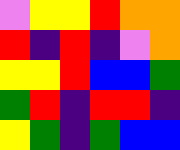[["violet", "yellow", "yellow", "red", "orange", "orange"], ["red", "indigo", "red", "indigo", "violet", "orange"], ["yellow", "yellow", "red", "blue", "blue", "green"], ["green", "red", "indigo", "red", "red", "indigo"], ["yellow", "green", "indigo", "green", "blue", "blue"]]